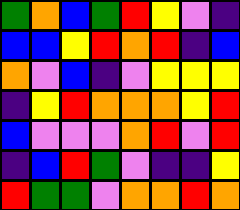[["green", "orange", "blue", "green", "red", "yellow", "violet", "indigo"], ["blue", "blue", "yellow", "red", "orange", "red", "indigo", "blue"], ["orange", "violet", "blue", "indigo", "violet", "yellow", "yellow", "yellow"], ["indigo", "yellow", "red", "orange", "orange", "orange", "yellow", "red"], ["blue", "violet", "violet", "violet", "orange", "red", "violet", "red"], ["indigo", "blue", "red", "green", "violet", "indigo", "indigo", "yellow"], ["red", "green", "green", "violet", "orange", "orange", "red", "orange"]]